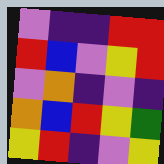[["violet", "indigo", "indigo", "red", "red"], ["red", "blue", "violet", "yellow", "red"], ["violet", "orange", "indigo", "violet", "indigo"], ["orange", "blue", "red", "yellow", "green"], ["yellow", "red", "indigo", "violet", "yellow"]]